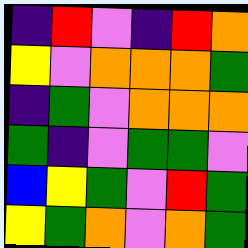[["indigo", "red", "violet", "indigo", "red", "orange"], ["yellow", "violet", "orange", "orange", "orange", "green"], ["indigo", "green", "violet", "orange", "orange", "orange"], ["green", "indigo", "violet", "green", "green", "violet"], ["blue", "yellow", "green", "violet", "red", "green"], ["yellow", "green", "orange", "violet", "orange", "green"]]